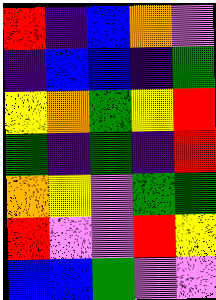[["red", "indigo", "blue", "orange", "violet"], ["indigo", "blue", "blue", "indigo", "green"], ["yellow", "orange", "green", "yellow", "red"], ["green", "indigo", "green", "indigo", "red"], ["orange", "yellow", "violet", "green", "green"], ["red", "violet", "violet", "red", "yellow"], ["blue", "blue", "green", "violet", "violet"]]